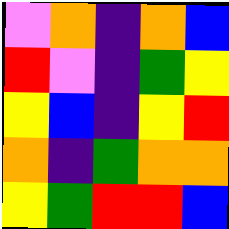[["violet", "orange", "indigo", "orange", "blue"], ["red", "violet", "indigo", "green", "yellow"], ["yellow", "blue", "indigo", "yellow", "red"], ["orange", "indigo", "green", "orange", "orange"], ["yellow", "green", "red", "red", "blue"]]